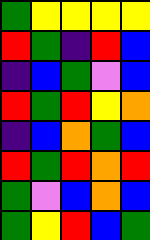[["green", "yellow", "yellow", "yellow", "yellow"], ["red", "green", "indigo", "red", "blue"], ["indigo", "blue", "green", "violet", "blue"], ["red", "green", "red", "yellow", "orange"], ["indigo", "blue", "orange", "green", "blue"], ["red", "green", "red", "orange", "red"], ["green", "violet", "blue", "orange", "blue"], ["green", "yellow", "red", "blue", "green"]]